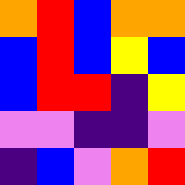[["orange", "red", "blue", "orange", "orange"], ["blue", "red", "blue", "yellow", "blue"], ["blue", "red", "red", "indigo", "yellow"], ["violet", "violet", "indigo", "indigo", "violet"], ["indigo", "blue", "violet", "orange", "red"]]